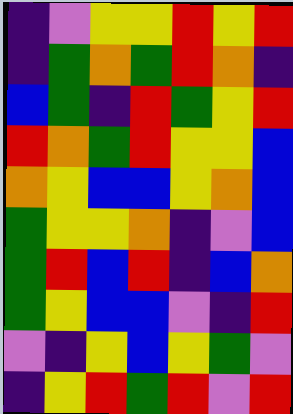[["indigo", "violet", "yellow", "yellow", "red", "yellow", "red"], ["indigo", "green", "orange", "green", "red", "orange", "indigo"], ["blue", "green", "indigo", "red", "green", "yellow", "red"], ["red", "orange", "green", "red", "yellow", "yellow", "blue"], ["orange", "yellow", "blue", "blue", "yellow", "orange", "blue"], ["green", "yellow", "yellow", "orange", "indigo", "violet", "blue"], ["green", "red", "blue", "red", "indigo", "blue", "orange"], ["green", "yellow", "blue", "blue", "violet", "indigo", "red"], ["violet", "indigo", "yellow", "blue", "yellow", "green", "violet"], ["indigo", "yellow", "red", "green", "red", "violet", "red"]]